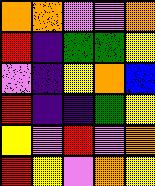[["orange", "orange", "violet", "violet", "orange"], ["red", "indigo", "green", "green", "yellow"], ["violet", "indigo", "yellow", "orange", "blue"], ["red", "indigo", "indigo", "green", "yellow"], ["yellow", "violet", "red", "violet", "orange"], ["red", "yellow", "violet", "orange", "yellow"]]